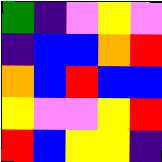[["green", "indigo", "violet", "yellow", "violet"], ["indigo", "blue", "blue", "orange", "red"], ["orange", "blue", "red", "blue", "blue"], ["yellow", "violet", "violet", "yellow", "red"], ["red", "blue", "yellow", "yellow", "indigo"]]